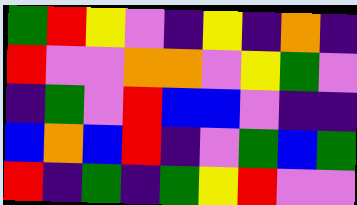[["green", "red", "yellow", "violet", "indigo", "yellow", "indigo", "orange", "indigo"], ["red", "violet", "violet", "orange", "orange", "violet", "yellow", "green", "violet"], ["indigo", "green", "violet", "red", "blue", "blue", "violet", "indigo", "indigo"], ["blue", "orange", "blue", "red", "indigo", "violet", "green", "blue", "green"], ["red", "indigo", "green", "indigo", "green", "yellow", "red", "violet", "violet"]]